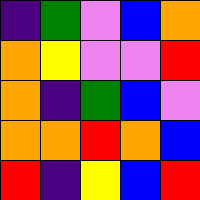[["indigo", "green", "violet", "blue", "orange"], ["orange", "yellow", "violet", "violet", "red"], ["orange", "indigo", "green", "blue", "violet"], ["orange", "orange", "red", "orange", "blue"], ["red", "indigo", "yellow", "blue", "red"]]